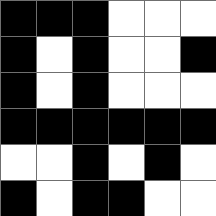[["black", "black", "black", "white", "white", "white"], ["black", "white", "black", "white", "white", "black"], ["black", "white", "black", "white", "white", "white"], ["black", "black", "black", "black", "black", "black"], ["white", "white", "black", "white", "black", "white"], ["black", "white", "black", "black", "white", "white"]]